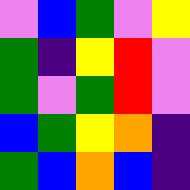[["violet", "blue", "green", "violet", "yellow"], ["green", "indigo", "yellow", "red", "violet"], ["green", "violet", "green", "red", "violet"], ["blue", "green", "yellow", "orange", "indigo"], ["green", "blue", "orange", "blue", "indigo"]]